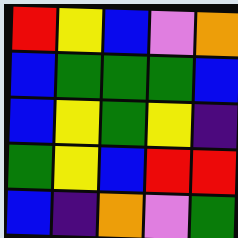[["red", "yellow", "blue", "violet", "orange"], ["blue", "green", "green", "green", "blue"], ["blue", "yellow", "green", "yellow", "indigo"], ["green", "yellow", "blue", "red", "red"], ["blue", "indigo", "orange", "violet", "green"]]